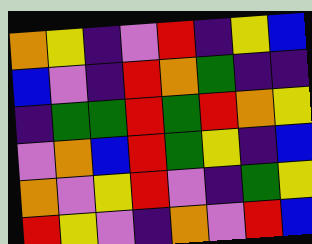[["orange", "yellow", "indigo", "violet", "red", "indigo", "yellow", "blue"], ["blue", "violet", "indigo", "red", "orange", "green", "indigo", "indigo"], ["indigo", "green", "green", "red", "green", "red", "orange", "yellow"], ["violet", "orange", "blue", "red", "green", "yellow", "indigo", "blue"], ["orange", "violet", "yellow", "red", "violet", "indigo", "green", "yellow"], ["red", "yellow", "violet", "indigo", "orange", "violet", "red", "blue"]]